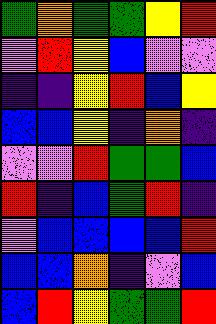[["green", "orange", "green", "green", "yellow", "red"], ["violet", "red", "yellow", "blue", "violet", "violet"], ["indigo", "indigo", "yellow", "red", "blue", "yellow"], ["blue", "blue", "yellow", "indigo", "orange", "indigo"], ["violet", "violet", "red", "green", "green", "blue"], ["red", "indigo", "blue", "green", "red", "indigo"], ["violet", "blue", "blue", "blue", "blue", "red"], ["blue", "blue", "orange", "indigo", "violet", "blue"], ["blue", "red", "yellow", "green", "green", "red"]]